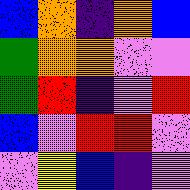[["blue", "orange", "indigo", "orange", "blue"], ["green", "orange", "orange", "violet", "violet"], ["green", "red", "indigo", "violet", "red"], ["blue", "violet", "red", "red", "violet"], ["violet", "yellow", "blue", "indigo", "violet"]]